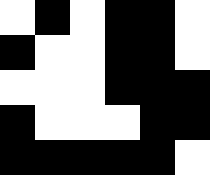[["white", "black", "white", "black", "black", "white"], ["black", "white", "white", "black", "black", "white"], ["white", "white", "white", "black", "black", "black"], ["black", "white", "white", "white", "black", "black"], ["black", "black", "black", "black", "black", "white"]]